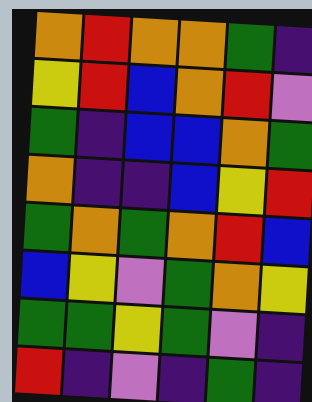[["orange", "red", "orange", "orange", "green", "indigo"], ["yellow", "red", "blue", "orange", "red", "violet"], ["green", "indigo", "blue", "blue", "orange", "green"], ["orange", "indigo", "indigo", "blue", "yellow", "red"], ["green", "orange", "green", "orange", "red", "blue"], ["blue", "yellow", "violet", "green", "orange", "yellow"], ["green", "green", "yellow", "green", "violet", "indigo"], ["red", "indigo", "violet", "indigo", "green", "indigo"]]